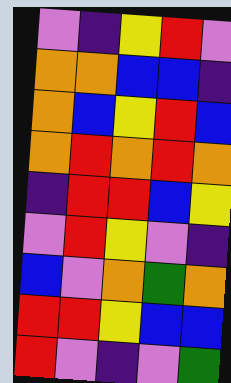[["violet", "indigo", "yellow", "red", "violet"], ["orange", "orange", "blue", "blue", "indigo"], ["orange", "blue", "yellow", "red", "blue"], ["orange", "red", "orange", "red", "orange"], ["indigo", "red", "red", "blue", "yellow"], ["violet", "red", "yellow", "violet", "indigo"], ["blue", "violet", "orange", "green", "orange"], ["red", "red", "yellow", "blue", "blue"], ["red", "violet", "indigo", "violet", "green"]]